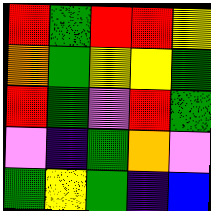[["red", "green", "red", "red", "yellow"], ["orange", "green", "yellow", "yellow", "green"], ["red", "green", "violet", "red", "green"], ["violet", "indigo", "green", "orange", "violet"], ["green", "yellow", "green", "indigo", "blue"]]